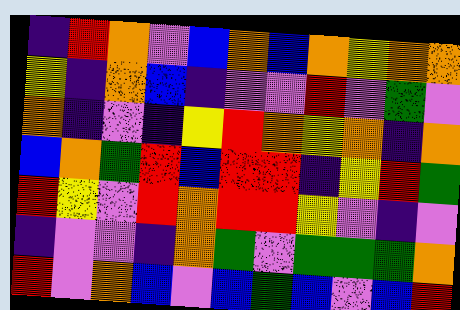[["indigo", "red", "orange", "violet", "blue", "orange", "blue", "orange", "yellow", "orange", "orange"], ["yellow", "indigo", "orange", "blue", "indigo", "violet", "violet", "red", "violet", "green", "violet"], ["orange", "indigo", "violet", "indigo", "yellow", "red", "orange", "yellow", "orange", "indigo", "orange"], ["blue", "orange", "green", "red", "blue", "red", "red", "indigo", "yellow", "red", "green"], ["red", "yellow", "violet", "red", "orange", "red", "red", "yellow", "violet", "indigo", "violet"], ["indigo", "violet", "violet", "indigo", "orange", "green", "violet", "green", "green", "green", "orange"], ["red", "violet", "orange", "blue", "violet", "blue", "green", "blue", "violet", "blue", "red"]]